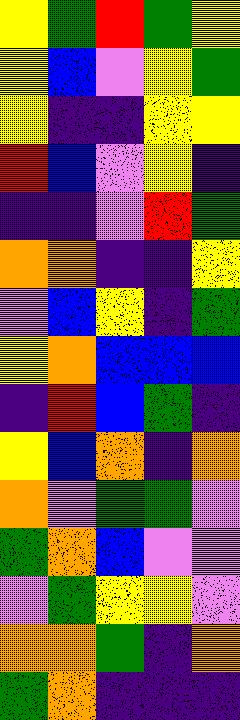[["yellow", "green", "red", "green", "yellow"], ["yellow", "blue", "violet", "yellow", "green"], ["yellow", "indigo", "indigo", "yellow", "yellow"], ["red", "blue", "violet", "yellow", "indigo"], ["indigo", "indigo", "violet", "red", "green"], ["orange", "orange", "indigo", "indigo", "yellow"], ["violet", "blue", "yellow", "indigo", "green"], ["yellow", "orange", "blue", "blue", "blue"], ["indigo", "red", "blue", "green", "indigo"], ["yellow", "blue", "orange", "indigo", "orange"], ["orange", "violet", "green", "green", "violet"], ["green", "orange", "blue", "violet", "violet"], ["violet", "green", "yellow", "yellow", "violet"], ["orange", "orange", "green", "indigo", "orange"], ["green", "orange", "indigo", "indigo", "indigo"]]